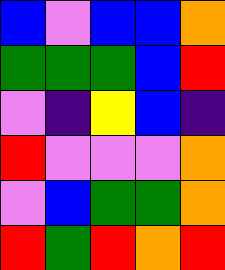[["blue", "violet", "blue", "blue", "orange"], ["green", "green", "green", "blue", "red"], ["violet", "indigo", "yellow", "blue", "indigo"], ["red", "violet", "violet", "violet", "orange"], ["violet", "blue", "green", "green", "orange"], ["red", "green", "red", "orange", "red"]]